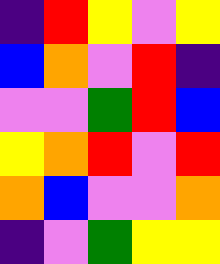[["indigo", "red", "yellow", "violet", "yellow"], ["blue", "orange", "violet", "red", "indigo"], ["violet", "violet", "green", "red", "blue"], ["yellow", "orange", "red", "violet", "red"], ["orange", "blue", "violet", "violet", "orange"], ["indigo", "violet", "green", "yellow", "yellow"]]